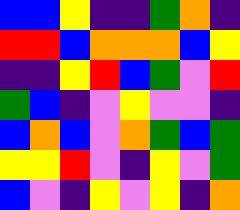[["blue", "blue", "yellow", "indigo", "indigo", "green", "orange", "indigo"], ["red", "red", "blue", "orange", "orange", "orange", "blue", "yellow"], ["indigo", "indigo", "yellow", "red", "blue", "green", "violet", "red"], ["green", "blue", "indigo", "violet", "yellow", "violet", "violet", "indigo"], ["blue", "orange", "blue", "violet", "orange", "green", "blue", "green"], ["yellow", "yellow", "red", "violet", "indigo", "yellow", "violet", "green"], ["blue", "violet", "indigo", "yellow", "violet", "yellow", "indigo", "orange"]]